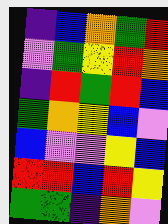[["indigo", "blue", "orange", "green", "red"], ["violet", "green", "yellow", "red", "orange"], ["indigo", "red", "green", "red", "blue"], ["green", "orange", "yellow", "blue", "violet"], ["blue", "violet", "violet", "yellow", "blue"], ["red", "red", "blue", "red", "yellow"], ["green", "green", "indigo", "orange", "violet"]]